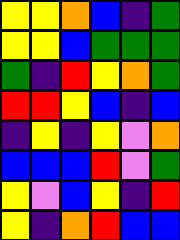[["yellow", "yellow", "orange", "blue", "indigo", "green"], ["yellow", "yellow", "blue", "green", "green", "green"], ["green", "indigo", "red", "yellow", "orange", "green"], ["red", "red", "yellow", "blue", "indigo", "blue"], ["indigo", "yellow", "indigo", "yellow", "violet", "orange"], ["blue", "blue", "blue", "red", "violet", "green"], ["yellow", "violet", "blue", "yellow", "indigo", "red"], ["yellow", "indigo", "orange", "red", "blue", "blue"]]